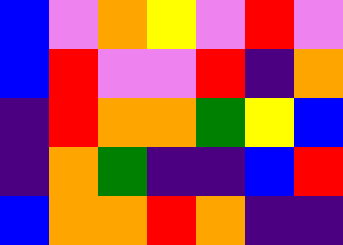[["blue", "violet", "orange", "yellow", "violet", "red", "violet"], ["blue", "red", "violet", "violet", "red", "indigo", "orange"], ["indigo", "red", "orange", "orange", "green", "yellow", "blue"], ["indigo", "orange", "green", "indigo", "indigo", "blue", "red"], ["blue", "orange", "orange", "red", "orange", "indigo", "indigo"]]